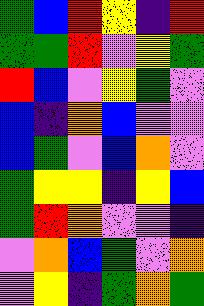[["green", "blue", "red", "yellow", "indigo", "red"], ["green", "green", "red", "violet", "yellow", "green"], ["red", "blue", "violet", "yellow", "green", "violet"], ["blue", "indigo", "orange", "blue", "violet", "violet"], ["blue", "green", "violet", "blue", "orange", "violet"], ["green", "yellow", "yellow", "indigo", "yellow", "blue"], ["green", "red", "orange", "violet", "violet", "indigo"], ["violet", "orange", "blue", "green", "violet", "orange"], ["violet", "yellow", "indigo", "green", "orange", "green"]]